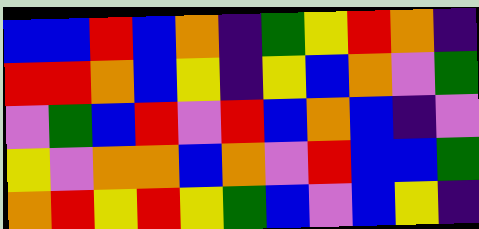[["blue", "blue", "red", "blue", "orange", "indigo", "green", "yellow", "red", "orange", "indigo"], ["red", "red", "orange", "blue", "yellow", "indigo", "yellow", "blue", "orange", "violet", "green"], ["violet", "green", "blue", "red", "violet", "red", "blue", "orange", "blue", "indigo", "violet"], ["yellow", "violet", "orange", "orange", "blue", "orange", "violet", "red", "blue", "blue", "green"], ["orange", "red", "yellow", "red", "yellow", "green", "blue", "violet", "blue", "yellow", "indigo"]]